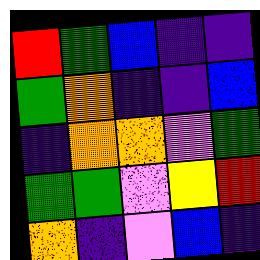[["red", "green", "blue", "indigo", "indigo"], ["green", "orange", "indigo", "indigo", "blue"], ["indigo", "orange", "orange", "violet", "green"], ["green", "green", "violet", "yellow", "red"], ["orange", "indigo", "violet", "blue", "indigo"]]